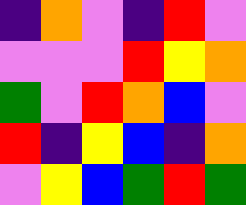[["indigo", "orange", "violet", "indigo", "red", "violet"], ["violet", "violet", "violet", "red", "yellow", "orange"], ["green", "violet", "red", "orange", "blue", "violet"], ["red", "indigo", "yellow", "blue", "indigo", "orange"], ["violet", "yellow", "blue", "green", "red", "green"]]